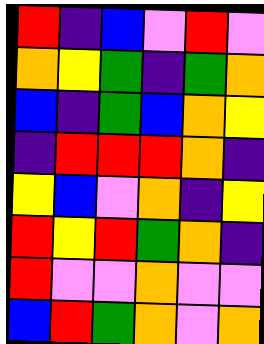[["red", "indigo", "blue", "violet", "red", "violet"], ["orange", "yellow", "green", "indigo", "green", "orange"], ["blue", "indigo", "green", "blue", "orange", "yellow"], ["indigo", "red", "red", "red", "orange", "indigo"], ["yellow", "blue", "violet", "orange", "indigo", "yellow"], ["red", "yellow", "red", "green", "orange", "indigo"], ["red", "violet", "violet", "orange", "violet", "violet"], ["blue", "red", "green", "orange", "violet", "orange"]]